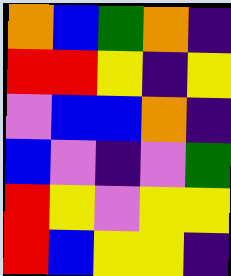[["orange", "blue", "green", "orange", "indigo"], ["red", "red", "yellow", "indigo", "yellow"], ["violet", "blue", "blue", "orange", "indigo"], ["blue", "violet", "indigo", "violet", "green"], ["red", "yellow", "violet", "yellow", "yellow"], ["red", "blue", "yellow", "yellow", "indigo"]]